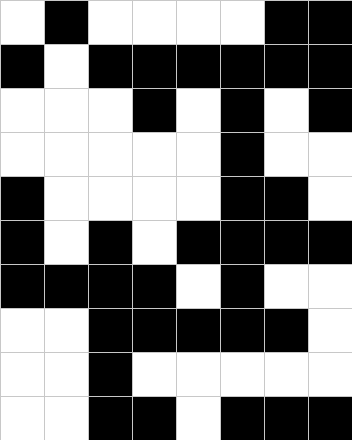[["white", "black", "white", "white", "white", "white", "black", "black"], ["black", "white", "black", "black", "black", "black", "black", "black"], ["white", "white", "white", "black", "white", "black", "white", "black"], ["white", "white", "white", "white", "white", "black", "white", "white"], ["black", "white", "white", "white", "white", "black", "black", "white"], ["black", "white", "black", "white", "black", "black", "black", "black"], ["black", "black", "black", "black", "white", "black", "white", "white"], ["white", "white", "black", "black", "black", "black", "black", "white"], ["white", "white", "black", "white", "white", "white", "white", "white"], ["white", "white", "black", "black", "white", "black", "black", "black"]]